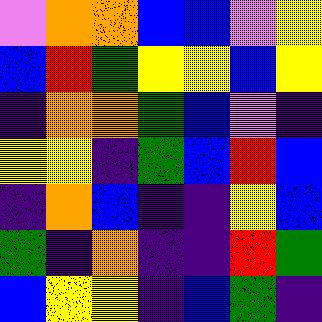[["violet", "orange", "orange", "blue", "blue", "violet", "yellow"], ["blue", "red", "green", "yellow", "yellow", "blue", "yellow"], ["indigo", "orange", "orange", "green", "blue", "violet", "indigo"], ["yellow", "yellow", "indigo", "green", "blue", "red", "blue"], ["indigo", "orange", "blue", "indigo", "indigo", "yellow", "blue"], ["green", "indigo", "orange", "indigo", "indigo", "red", "green"], ["blue", "yellow", "yellow", "indigo", "blue", "green", "indigo"]]